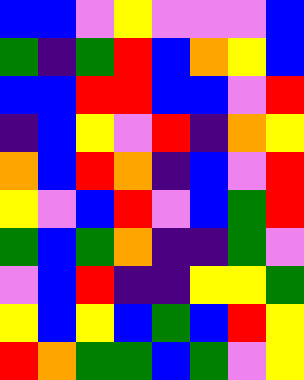[["blue", "blue", "violet", "yellow", "violet", "violet", "violet", "blue"], ["green", "indigo", "green", "red", "blue", "orange", "yellow", "blue"], ["blue", "blue", "red", "red", "blue", "blue", "violet", "red"], ["indigo", "blue", "yellow", "violet", "red", "indigo", "orange", "yellow"], ["orange", "blue", "red", "orange", "indigo", "blue", "violet", "red"], ["yellow", "violet", "blue", "red", "violet", "blue", "green", "red"], ["green", "blue", "green", "orange", "indigo", "indigo", "green", "violet"], ["violet", "blue", "red", "indigo", "indigo", "yellow", "yellow", "green"], ["yellow", "blue", "yellow", "blue", "green", "blue", "red", "yellow"], ["red", "orange", "green", "green", "blue", "green", "violet", "yellow"]]